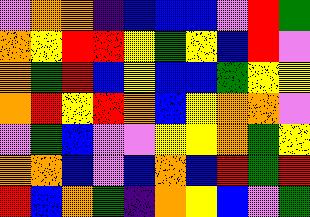[["violet", "orange", "orange", "indigo", "blue", "blue", "blue", "violet", "red", "green"], ["orange", "yellow", "red", "red", "yellow", "green", "yellow", "blue", "red", "violet"], ["orange", "green", "red", "blue", "yellow", "blue", "blue", "green", "yellow", "yellow"], ["orange", "red", "yellow", "red", "orange", "blue", "yellow", "orange", "orange", "violet"], ["violet", "green", "blue", "violet", "violet", "yellow", "yellow", "orange", "green", "yellow"], ["orange", "orange", "blue", "violet", "blue", "orange", "blue", "red", "green", "red"], ["red", "blue", "orange", "green", "indigo", "orange", "yellow", "blue", "violet", "green"]]